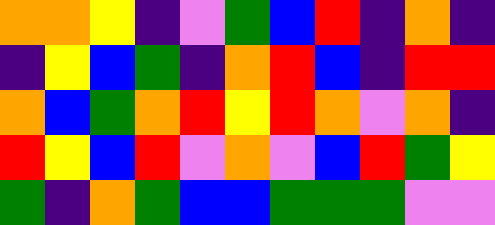[["orange", "orange", "yellow", "indigo", "violet", "green", "blue", "red", "indigo", "orange", "indigo"], ["indigo", "yellow", "blue", "green", "indigo", "orange", "red", "blue", "indigo", "red", "red"], ["orange", "blue", "green", "orange", "red", "yellow", "red", "orange", "violet", "orange", "indigo"], ["red", "yellow", "blue", "red", "violet", "orange", "violet", "blue", "red", "green", "yellow"], ["green", "indigo", "orange", "green", "blue", "blue", "green", "green", "green", "violet", "violet"]]